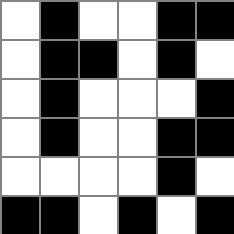[["white", "black", "white", "white", "black", "black"], ["white", "black", "black", "white", "black", "white"], ["white", "black", "white", "white", "white", "black"], ["white", "black", "white", "white", "black", "black"], ["white", "white", "white", "white", "black", "white"], ["black", "black", "white", "black", "white", "black"]]